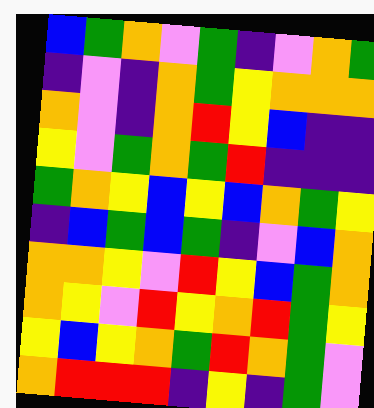[["blue", "green", "orange", "violet", "green", "indigo", "violet", "orange", "green"], ["indigo", "violet", "indigo", "orange", "green", "yellow", "orange", "orange", "orange"], ["orange", "violet", "indigo", "orange", "red", "yellow", "blue", "indigo", "indigo"], ["yellow", "violet", "green", "orange", "green", "red", "indigo", "indigo", "indigo"], ["green", "orange", "yellow", "blue", "yellow", "blue", "orange", "green", "yellow"], ["indigo", "blue", "green", "blue", "green", "indigo", "violet", "blue", "orange"], ["orange", "orange", "yellow", "violet", "red", "yellow", "blue", "green", "orange"], ["orange", "yellow", "violet", "red", "yellow", "orange", "red", "green", "yellow"], ["yellow", "blue", "yellow", "orange", "green", "red", "orange", "green", "violet"], ["orange", "red", "red", "red", "indigo", "yellow", "indigo", "green", "violet"]]